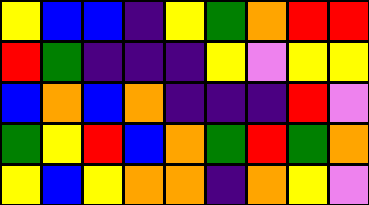[["yellow", "blue", "blue", "indigo", "yellow", "green", "orange", "red", "red"], ["red", "green", "indigo", "indigo", "indigo", "yellow", "violet", "yellow", "yellow"], ["blue", "orange", "blue", "orange", "indigo", "indigo", "indigo", "red", "violet"], ["green", "yellow", "red", "blue", "orange", "green", "red", "green", "orange"], ["yellow", "blue", "yellow", "orange", "orange", "indigo", "orange", "yellow", "violet"]]